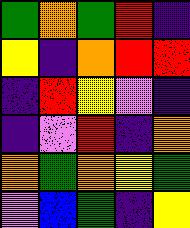[["green", "orange", "green", "red", "indigo"], ["yellow", "indigo", "orange", "red", "red"], ["indigo", "red", "yellow", "violet", "indigo"], ["indigo", "violet", "red", "indigo", "orange"], ["orange", "green", "orange", "yellow", "green"], ["violet", "blue", "green", "indigo", "yellow"]]